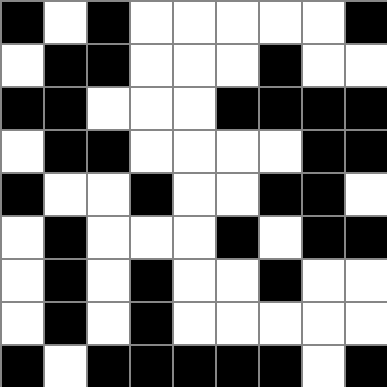[["black", "white", "black", "white", "white", "white", "white", "white", "black"], ["white", "black", "black", "white", "white", "white", "black", "white", "white"], ["black", "black", "white", "white", "white", "black", "black", "black", "black"], ["white", "black", "black", "white", "white", "white", "white", "black", "black"], ["black", "white", "white", "black", "white", "white", "black", "black", "white"], ["white", "black", "white", "white", "white", "black", "white", "black", "black"], ["white", "black", "white", "black", "white", "white", "black", "white", "white"], ["white", "black", "white", "black", "white", "white", "white", "white", "white"], ["black", "white", "black", "black", "black", "black", "black", "white", "black"]]